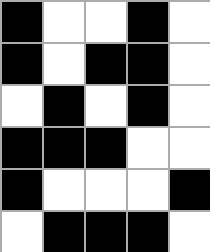[["black", "white", "white", "black", "white"], ["black", "white", "black", "black", "white"], ["white", "black", "white", "black", "white"], ["black", "black", "black", "white", "white"], ["black", "white", "white", "white", "black"], ["white", "black", "black", "black", "white"]]